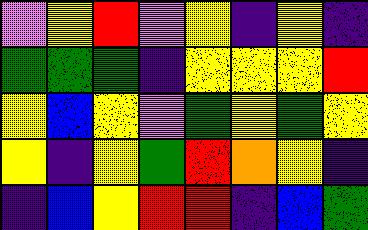[["violet", "yellow", "red", "violet", "yellow", "indigo", "yellow", "indigo"], ["green", "green", "green", "indigo", "yellow", "yellow", "yellow", "red"], ["yellow", "blue", "yellow", "violet", "green", "yellow", "green", "yellow"], ["yellow", "indigo", "yellow", "green", "red", "orange", "yellow", "indigo"], ["indigo", "blue", "yellow", "red", "red", "indigo", "blue", "green"]]